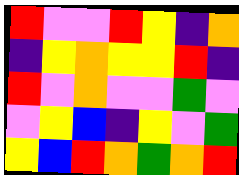[["red", "violet", "violet", "red", "yellow", "indigo", "orange"], ["indigo", "yellow", "orange", "yellow", "yellow", "red", "indigo"], ["red", "violet", "orange", "violet", "violet", "green", "violet"], ["violet", "yellow", "blue", "indigo", "yellow", "violet", "green"], ["yellow", "blue", "red", "orange", "green", "orange", "red"]]